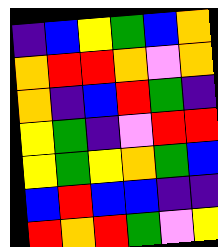[["indigo", "blue", "yellow", "green", "blue", "orange"], ["orange", "red", "red", "orange", "violet", "orange"], ["orange", "indigo", "blue", "red", "green", "indigo"], ["yellow", "green", "indigo", "violet", "red", "red"], ["yellow", "green", "yellow", "orange", "green", "blue"], ["blue", "red", "blue", "blue", "indigo", "indigo"], ["red", "orange", "red", "green", "violet", "yellow"]]